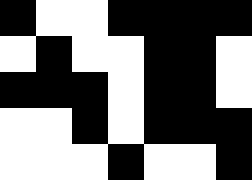[["black", "white", "white", "black", "black", "black", "black"], ["white", "black", "white", "white", "black", "black", "white"], ["black", "black", "black", "white", "black", "black", "white"], ["white", "white", "black", "white", "black", "black", "black"], ["white", "white", "white", "black", "white", "white", "black"]]